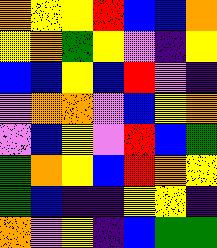[["orange", "yellow", "yellow", "red", "blue", "blue", "orange"], ["yellow", "orange", "green", "yellow", "violet", "indigo", "yellow"], ["blue", "blue", "yellow", "blue", "red", "violet", "indigo"], ["violet", "orange", "orange", "violet", "blue", "yellow", "orange"], ["violet", "blue", "yellow", "violet", "red", "blue", "green"], ["green", "orange", "yellow", "blue", "red", "orange", "yellow"], ["green", "blue", "indigo", "indigo", "yellow", "yellow", "indigo"], ["orange", "violet", "yellow", "indigo", "blue", "green", "green"]]